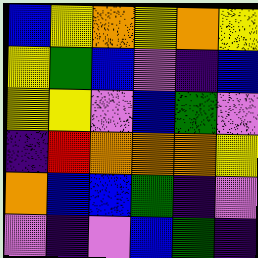[["blue", "yellow", "orange", "yellow", "orange", "yellow"], ["yellow", "green", "blue", "violet", "indigo", "blue"], ["yellow", "yellow", "violet", "blue", "green", "violet"], ["indigo", "red", "orange", "orange", "orange", "yellow"], ["orange", "blue", "blue", "green", "indigo", "violet"], ["violet", "indigo", "violet", "blue", "green", "indigo"]]